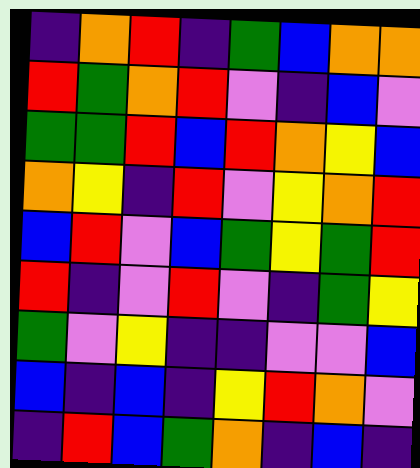[["indigo", "orange", "red", "indigo", "green", "blue", "orange", "orange"], ["red", "green", "orange", "red", "violet", "indigo", "blue", "violet"], ["green", "green", "red", "blue", "red", "orange", "yellow", "blue"], ["orange", "yellow", "indigo", "red", "violet", "yellow", "orange", "red"], ["blue", "red", "violet", "blue", "green", "yellow", "green", "red"], ["red", "indigo", "violet", "red", "violet", "indigo", "green", "yellow"], ["green", "violet", "yellow", "indigo", "indigo", "violet", "violet", "blue"], ["blue", "indigo", "blue", "indigo", "yellow", "red", "orange", "violet"], ["indigo", "red", "blue", "green", "orange", "indigo", "blue", "indigo"]]